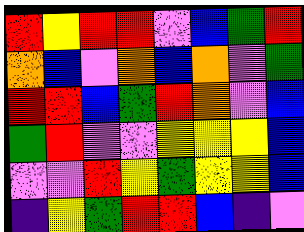[["red", "yellow", "red", "red", "violet", "blue", "green", "red"], ["orange", "blue", "violet", "orange", "blue", "orange", "violet", "green"], ["red", "red", "blue", "green", "red", "orange", "violet", "blue"], ["green", "red", "violet", "violet", "yellow", "yellow", "yellow", "blue"], ["violet", "violet", "red", "yellow", "green", "yellow", "yellow", "blue"], ["indigo", "yellow", "green", "red", "red", "blue", "indigo", "violet"]]